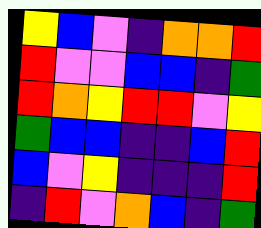[["yellow", "blue", "violet", "indigo", "orange", "orange", "red"], ["red", "violet", "violet", "blue", "blue", "indigo", "green"], ["red", "orange", "yellow", "red", "red", "violet", "yellow"], ["green", "blue", "blue", "indigo", "indigo", "blue", "red"], ["blue", "violet", "yellow", "indigo", "indigo", "indigo", "red"], ["indigo", "red", "violet", "orange", "blue", "indigo", "green"]]